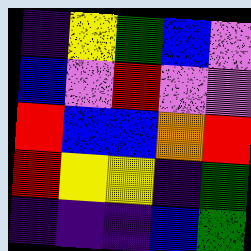[["indigo", "yellow", "green", "blue", "violet"], ["blue", "violet", "red", "violet", "violet"], ["red", "blue", "blue", "orange", "red"], ["red", "yellow", "yellow", "indigo", "green"], ["indigo", "indigo", "indigo", "blue", "green"]]